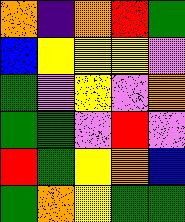[["orange", "indigo", "orange", "red", "green"], ["blue", "yellow", "yellow", "yellow", "violet"], ["green", "violet", "yellow", "violet", "orange"], ["green", "green", "violet", "red", "violet"], ["red", "green", "yellow", "orange", "blue"], ["green", "orange", "yellow", "green", "green"]]